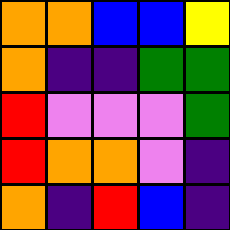[["orange", "orange", "blue", "blue", "yellow"], ["orange", "indigo", "indigo", "green", "green"], ["red", "violet", "violet", "violet", "green"], ["red", "orange", "orange", "violet", "indigo"], ["orange", "indigo", "red", "blue", "indigo"]]